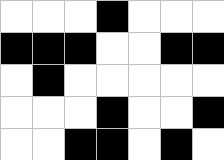[["white", "white", "white", "black", "white", "white", "white"], ["black", "black", "black", "white", "white", "black", "black"], ["white", "black", "white", "white", "white", "white", "white"], ["white", "white", "white", "black", "white", "white", "black"], ["white", "white", "black", "black", "white", "black", "white"]]